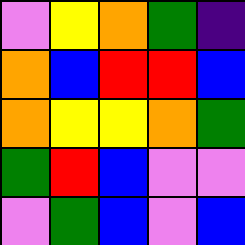[["violet", "yellow", "orange", "green", "indigo"], ["orange", "blue", "red", "red", "blue"], ["orange", "yellow", "yellow", "orange", "green"], ["green", "red", "blue", "violet", "violet"], ["violet", "green", "blue", "violet", "blue"]]